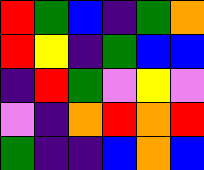[["red", "green", "blue", "indigo", "green", "orange"], ["red", "yellow", "indigo", "green", "blue", "blue"], ["indigo", "red", "green", "violet", "yellow", "violet"], ["violet", "indigo", "orange", "red", "orange", "red"], ["green", "indigo", "indigo", "blue", "orange", "blue"]]